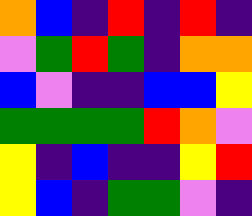[["orange", "blue", "indigo", "red", "indigo", "red", "indigo"], ["violet", "green", "red", "green", "indigo", "orange", "orange"], ["blue", "violet", "indigo", "indigo", "blue", "blue", "yellow"], ["green", "green", "green", "green", "red", "orange", "violet"], ["yellow", "indigo", "blue", "indigo", "indigo", "yellow", "red"], ["yellow", "blue", "indigo", "green", "green", "violet", "indigo"]]